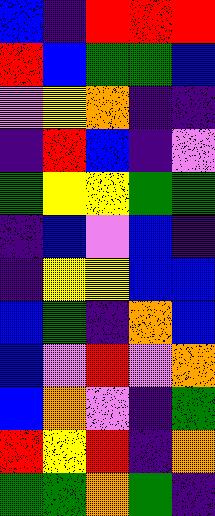[["blue", "indigo", "red", "red", "red"], ["red", "blue", "green", "green", "blue"], ["violet", "yellow", "orange", "indigo", "indigo"], ["indigo", "red", "blue", "indigo", "violet"], ["green", "yellow", "yellow", "green", "green"], ["indigo", "blue", "violet", "blue", "indigo"], ["indigo", "yellow", "yellow", "blue", "blue"], ["blue", "green", "indigo", "orange", "blue"], ["blue", "violet", "red", "violet", "orange"], ["blue", "orange", "violet", "indigo", "green"], ["red", "yellow", "red", "indigo", "orange"], ["green", "green", "orange", "green", "indigo"]]